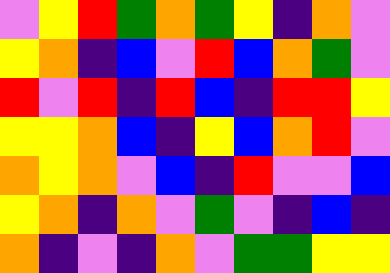[["violet", "yellow", "red", "green", "orange", "green", "yellow", "indigo", "orange", "violet"], ["yellow", "orange", "indigo", "blue", "violet", "red", "blue", "orange", "green", "violet"], ["red", "violet", "red", "indigo", "red", "blue", "indigo", "red", "red", "yellow"], ["yellow", "yellow", "orange", "blue", "indigo", "yellow", "blue", "orange", "red", "violet"], ["orange", "yellow", "orange", "violet", "blue", "indigo", "red", "violet", "violet", "blue"], ["yellow", "orange", "indigo", "orange", "violet", "green", "violet", "indigo", "blue", "indigo"], ["orange", "indigo", "violet", "indigo", "orange", "violet", "green", "green", "yellow", "yellow"]]